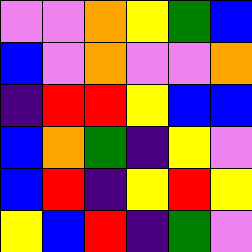[["violet", "violet", "orange", "yellow", "green", "blue"], ["blue", "violet", "orange", "violet", "violet", "orange"], ["indigo", "red", "red", "yellow", "blue", "blue"], ["blue", "orange", "green", "indigo", "yellow", "violet"], ["blue", "red", "indigo", "yellow", "red", "yellow"], ["yellow", "blue", "red", "indigo", "green", "violet"]]